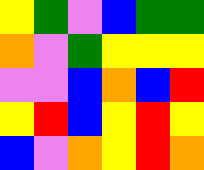[["yellow", "green", "violet", "blue", "green", "green"], ["orange", "violet", "green", "yellow", "yellow", "yellow"], ["violet", "violet", "blue", "orange", "blue", "red"], ["yellow", "red", "blue", "yellow", "red", "yellow"], ["blue", "violet", "orange", "yellow", "red", "orange"]]